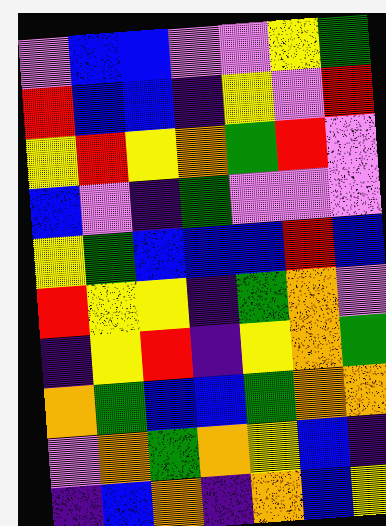[["violet", "blue", "blue", "violet", "violet", "yellow", "green"], ["red", "blue", "blue", "indigo", "yellow", "violet", "red"], ["yellow", "red", "yellow", "orange", "green", "red", "violet"], ["blue", "violet", "indigo", "green", "violet", "violet", "violet"], ["yellow", "green", "blue", "blue", "blue", "red", "blue"], ["red", "yellow", "yellow", "indigo", "green", "orange", "violet"], ["indigo", "yellow", "red", "indigo", "yellow", "orange", "green"], ["orange", "green", "blue", "blue", "green", "orange", "orange"], ["violet", "orange", "green", "orange", "yellow", "blue", "indigo"], ["indigo", "blue", "orange", "indigo", "orange", "blue", "yellow"]]